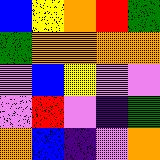[["blue", "yellow", "orange", "red", "green"], ["green", "orange", "orange", "orange", "orange"], ["violet", "blue", "yellow", "violet", "violet"], ["violet", "red", "violet", "indigo", "green"], ["orange", "blue", "indigo", "violet", "orange"]]